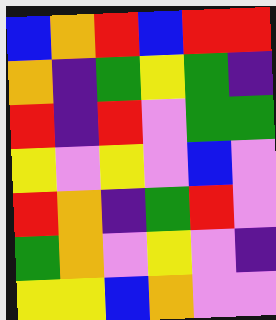[["blue", "orange", "red", "blue", "red", "red"], ["orange", "indigo", "green", "yellow", "green", "indigo"], ["red", "indigo", "red", "violet", "green", "green"], ["yellow", "violet", "yellow", "violet", "blue", "violet"], ["red", "orange", "indigo", "green", "red", "violet"], ["green", "orange", "violet", "yellow", "violet", "indigo"], ["yellow", "yellow", "blue", "orange", "violet", "violet"]]